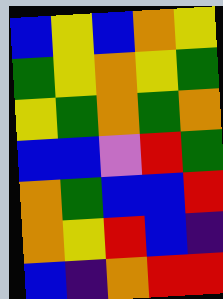[["blue", "yellow", "blue", "orange", "yellow"], ["green", "yellow", "orange", "yellow", "green"], ["yellow", "green", "orange", "green", "orange"], ["blue", "blue", "violet", "red", "green"], ["orange", "green", "blue", "blue", "red"], ["orange", "yellow", "red", "blue", "indigo"], ["blue", "indigo", "orange", "red", "red"]]